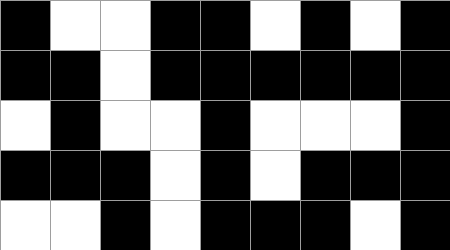[["black", "white", "white", "black", "black", "white", "black", "white", "black"], ["black", "black", "white", "black", "black", "black", "black", "black", "black"], ["white", "black", "white", "white", "black", "white", "white", "white", "black"], ["black", "black", "black", "white", "black", "white", "black", "black", "black"], ["white", "white", "black", "white", "black", "black", "black", "white", "black"]]